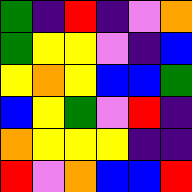[["green", "indigo", "red", "indigo", "violet", "orange"], ["green", "yellow", "yellow", "violet", "indigo", "blue"], ["yellow", "orange", "yellow", "blue", "blue", "green"], ["blue", "yellow", "green", "violet", "red", "indigo"], ["orange", "yellow", "yellow", "yellow", "indigo", "indigo"], ["red", "violet", "orange", "blue", "blue", "red"]]